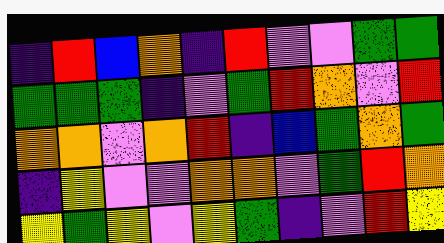[["indigo", "red", "blue", "orange", "indigo", "red", "violet", "violet", "green", "green"], ["green", "green", "green", "indigo", "violet", "green", "red", "orange", "violet", "red"], ["orange", "orange", "violet", "orange", "red", "indigo", "blue", "green", "orange", "green"], ["indigo", "yellow", "violet", "violet", "orange", "orange", "violet", "green", "red", "orange"], ["yellow", "green", "yellow", "violet", "yellow", "green", "indigo", "violet", "red", "yellow"]]